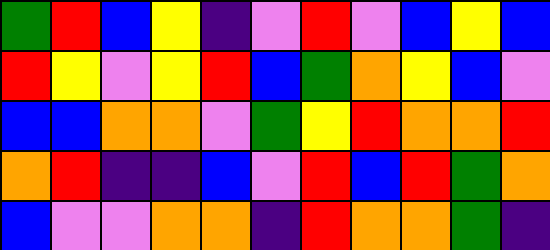[["green", "red", "blue", "yellow", "indigo", "violet", "red", "violet", "blue", "yellow", "blue"], ["red", "yellow", "violet", "yellow", "red", "blue", "green", "orange", "yellow", "blue", "violet"], ["blue", "blue", "orange", "orange", "violet", "green", "yellow", "red", "orange", "orange", "red"], ["orange", "red", "indigo", "indigo", "blue", "violet", "red", "blue", "red", "green", "orange"], ["blue", "violet", "violet", "orange", "orange", "indigo", "red", "orange", "orange", "green", "indigo"]]